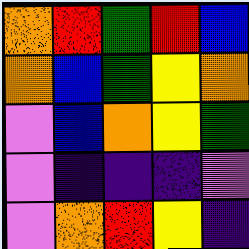[["orange", "red", "green", "red", "blue"], ["orange", "blue", "green", "yellow", "orange"], ["violet", "blue", "orange", "yellow", "green"], ["violet", "indigo", "indigo", "indigo", "violet"], ["violet", "orange", "red", "yellow", "indigo"]]